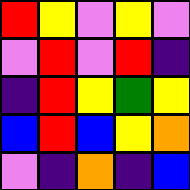[["red", "yellow", "violet", "yellow", "violet"], ["violet", "red", "violet", "red", "indigo"], ["indigo", "red", "yellow", "green", "yellow"], ["blue", "red", "blue", "yellow", "orange"], ["violet", "indigo", "orange", "indigo", "blue"]]